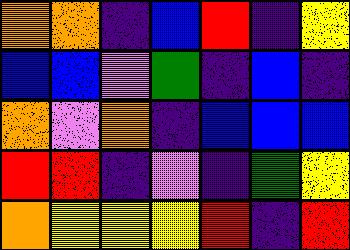[["orange", "orange", "indigo", "blue", "red", "indigo", "yellow"], ["blue", "blue", "violet", "green", "indigo", "blue", "indigo"], ["orange", "violet", "orange", "indigo", "blue", "blue", "blue"], ["red", "red", "indigo", "violet", "indigo", "green", "yellow"], ["orange", "yellow", "yellow", "yellow", "red", "indigo", "red"]]